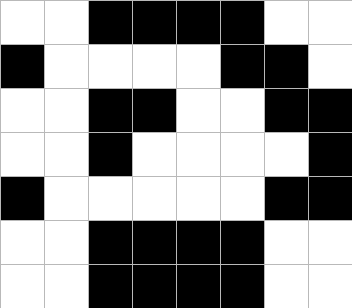[["white", "white", "black", "black", "black", "black", "white", "white"], ["black", "white", "white", "white", "white", "black", "black", "white"], ["white", "white", "black", "black", "white", "white", "black", "black"], ["white", "white", "black", "white", "white", "white", "white", "black"], ["black", "white", "white", "white", "white", "white", "black", "black"], ["white", "white", "black", "black", "black", "black", "white", "white"], ["white", "white", "black", "black", "black", "black", "white", "white"]]